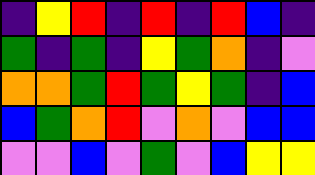[["indigo", "yellow", "red", "indigo", "red", "indigo", "red", "blue", "indigo"], ["green", "indigo", "green", "indigo", "yellow", "green", "orange", "indigo", "violet"], ["orange", "orange", "green", "red", "green", "yellow", "green", "indigo", "blue"], ["blue", "green", "orange", "red", "violet", "orange", "violet", "blue", "blue"], ["violet", "violet", "blue", "violet", "green", "violet", "blue", "yellow", "yellow"]]